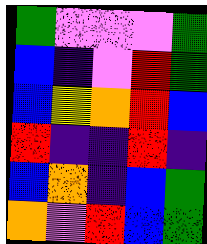[["green", "violet", "violet", "violet", "green"], ["blue", "indigo", "violet", "red", "green"], ["blue", "yellow", "orange", "red", "blue"], ["red", "indigo", "indigo", "red", "indigo"], ["blue", "orange", "indigo", "blue", "green"], ["orange", "violet", "red", "blue", "green"]]